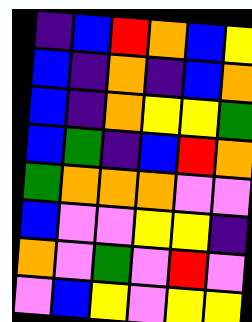[["indigo", "blue", "red", "orange", "blue", "yellow"], ["blue", "indigo", "orange", "indigo", "blue", "orange"], ["blue", "indigo", "orange", "yellow", "yellow", "green"], ["blue", "green", "indigo", "blue", "red", "orange"], ["green", "orange", "orange", "orange", "violet", "violet"], ["blue", "violet", "violet", "yellow", "yellow", "indigo"], ["orange", "violet", "green", "violet", "red", "violet"], ["violet", "blue", "yellow", "violet", "yellow", "yellow"]]